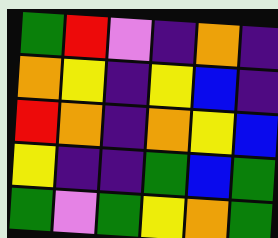[["green", "red", "violet", "indigo", "orange", "indigo"], ["orange", "yellow", "indigo", "yellow", "blue", "indigo"], ["red", "orange", "indigo", "orange", "yellow", "blue"], ["yellow", "indigo", "indigo", "green", "blue", "green"], ["green", "violet", "green", "yellow", "orange", "green"]]